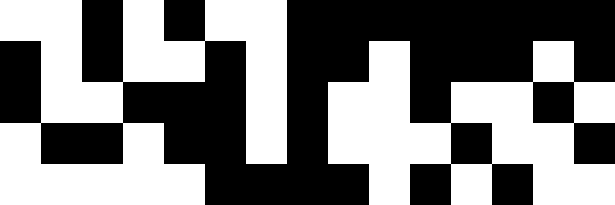[["white", "white", "black", "white", "black", "white", "white", "black", "black", "black", "black", "black", "black", "black", "black"], ["black", "white", "black", "white", "white", "black", "white", "black", "black", "white", "black", "black", "black", "white", "black"], ["black", "white", "white", "black", "black", "black", "white", "black", "white", "white", "black", "white", "white", "black", "white"], ["white", "black", "black", "white", "black", "black", "white", "black", "white", "white", "white", "black", "white", "white", "black"], ["white", "white", "white", "white", "white", "black", "black", "black", "black", "white", "black", "white", "black", "white", "white"]]